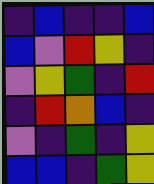[["indigo", "blue", "indigo", "indigo", "blue"], ["blue", "violet", "red", "yellow", "indigo"], ["violet", "yellow", "green", "indigo", "red"], ["indigo", "red", "orange", "blue", "indigo"], ["violet", "indigo", "green", "indigo", "yellow"], ["blue", "blue", "indigo", "green", "yellow"]]